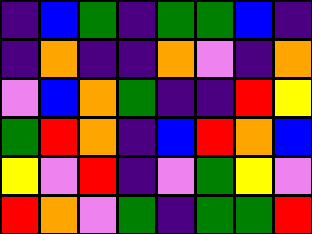[["indigo", "blue", "green", "indigo", "green", "green", "blue", "indigo"], ["indigo", "orange", "indigo", "indigo", "orange", "violet", "indigo", "orange"], ["violet", "blue", "orange", "green", "indigo", "indigo", "red", "yellow"], ["green", "red", "orange", "indigo", "blue", "red", "orange", "blue"], ["yellow", "violet", "red", "indigo", "violet", "green", "yellow", "violet"], ["red", "orange", "violet", "green", "indigo", "green", "green", "red"]]